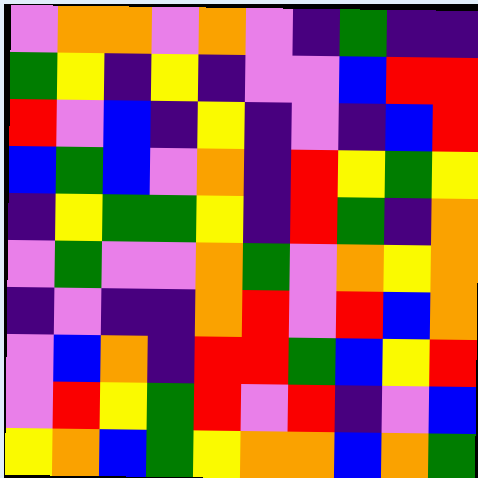[["violet", "orange", "orange", "violet", "orange", "violet", "indigo", "green", "indigo", "indigo"], ["green", "yellow", "indigo", "yellow", "indigo", "violet", "violet", "blue", "red", "red"], ["red", "violet", "blue", "indigo", "yellow", "indigo", "violet", "indigo", "blue", "red"], ["blue", "green", "blue", "violet", "orange", "indigo", "red", "yellow", "green", "yellow"], ["indigo", "yellow", "green", "green", "yellow", "indigo", "red", "green", "indigo", "orange"], ["violet", "green", "violet", "violet", "orange", "green", "violet", "orange", "yellow", "orange"], ["indigo", "violet", "indigo", "indigo", "orange", "red", "violet", "red", "blue", "orange"], ["violet", "blue", "orange", "indigo", "red", "red", "green", "blue", "yellow", "red"], ["violet", "red", "yellow", "green", "red", "violet", "red", "indigo", "violet", "blue"], ["yellow", "orange", "blue", "green", "yellow", "orange", "orange", "blue", "orange", "green"]]